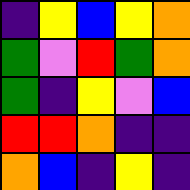[["indigo", "yellow", "blue", "yellow", "orange"], ["green", "violet", "red", "green", "orange"], ["green", "indigo", "yellow", "violet", "blue"], ["red", "red", "orange", "indigo", "indigo"], ["orange", "blue", "indigo", "yellow", "indigo"]]